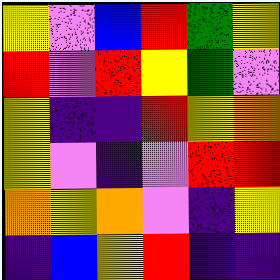[["yellow", "violet", "blue", "red", "green", "yellow"], ["red", "violet", "red", "yellow", "green", "violet"], ["yellow", "indigo", "indigo", "red", "yellow", "orange"], ["yellow", "violet", "indigo", "violet", "red", "red"], ["orange", "yellow", "orange", "violet", "indigo", "yellow"], ["indigo", "blue", "yellow", "red", "indigo", "indigo"]]